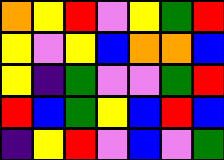[["orange", "yellow", "red", "violet", "yellow", "green", "red"], ["yellow", "violet", "yellow", "blue", "orange", "orange", "blue"], ["yellow", "indigo", "green", "violet", "violet", "green", "red"], ["red", "blue", "green", "yellow", "blue", "red", "blue"], ["indigo", "yellow", "red", "violet", "blue", "violet", "green"]]